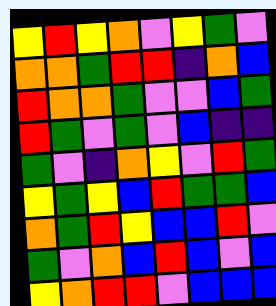[["yellow", "red", "yellow", "orange", "violet", "yellow", "green", "violet"], ["orange", "orange", "green", "red", "red", "indigo", "orange", "blue"], ["red", "orange", "orange", "green", "violet", "violet", "blue", "green"], ["red", "green", "violet", "green", "violet", "blue", "indigo", "indigo"], ["green", "violet", "indigo", "orange", "yellow", "violet", "red", "green"], ["yellow", "green", "yellow", "blue", "red", "green", "green", "blue"], ["orange", "green", "red", "yellow", "blue", "blue", "red", "violet"], ["green", "violet", "orange", "blue", "red", "blue", "violet", "blue"], ["yellow", "orange", "red", "red", "violet", "blue", "blue", "blue"]]